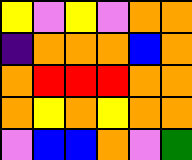[["yellow", "violet", "yellow", "violet", "orange", "orange"], ["indigo", "orange", "orange", "orange", "blue", "orange"], ["orange", "red", "red", "red", "orange", "orange"], ["orange", "yellow", "orange", "yellow", "orange", "orange"], ["violet", "blue", "blue", "orange", "violet", "green"]]